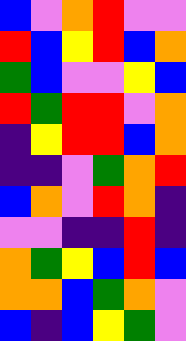[["blue", "violet", "orange", "red", "violet", "violet"], ["red", "blue", "yellow", "red", "blue", "orange"], ["green", "blue", "violet", "violet", "yellow", "blue"], ["red", "green", "red", "red", "violet", "orange"], ["indigo", "yellow", "red", "red", "blue", "orange"], ["indigo", "indigo", "violet", "green", "orange", "red"], ["blue", "orange", "violet", "red", "orange", "indigo"], ["violet", "violet", "indigo", "indigo", "red", "indigo"], ["orange", "green", "yellow", "blue", "red", "blue"], ["orange", "orange", "blue", "green", "orange", "violet"], ["blue", "indigo", "blue", "yellow", "green", "violet"]]